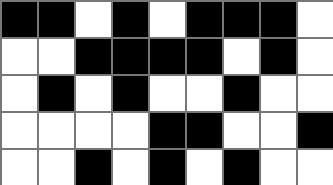[["black", "black", "white", "black", "white", "black", "black", "black", "white"], ["white", "white", "black", "black", "black", "black", "white", "black", "white"], ["white", "black", "white", "black", "white", "white", "black", "white", "white"], ["white", "white", "white", "white", "black", "black", "white", "white", "black"], ["white", "white", "black", "white", "black", "white", "black", "white", "white"]]